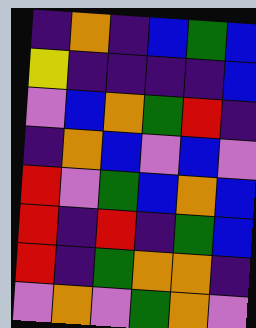[["indigo", "orange", "indigo", "blue", "green", "blue"], ["yellow", "indigo", "indigo", "indigo", "indigo", "blue"], ["violet", "blue", "orange", "green", "red", "indigo"], ["indigo", "orange", "blue", "violet", "blue", "violet"], ["red", "violet", "green", "blue", "orange", "blue"], ["red", "indigo", "red", "indigo", "green", "blue"], ["red", "indigo", "green", "orange", "orange", "indigo"], ["violet", "orange", "violet", "green", "orange", "violet"]]